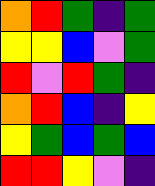[["orange", "red", "green", "indigo", "green"], ["yellow", "yellow", "blue", "violet", "green"], ["red", "violet", "red", "green", "indigo"], ["orange", "red", "blue", "indigo", "yellow"], ["yellow", "green", "blue", "green", "blue"], ["red", "red", "yellow", "violet", "indigo"]]